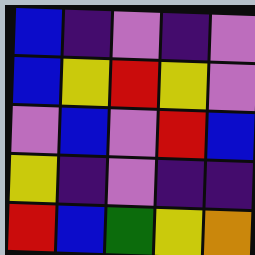[["blue", "indigo", "violet", "indigo", "violet"], ["blue", "yellow", "red", "yellow", "violet"], ["violet", "blue", "violet", "red", "blue"], ["yellow", "indigo", "violet", "indigo", "indigo"], ["red", "blue", "green", "yellow", "orange"]]